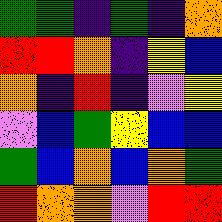[["green", "green", "indigo", "green", "indigo", "orange"], ["red", "red", "orange", "indigo", "yellow", "blue"], ["orange", "indigo", "red", "indigo", "violet", "yellow"], ["violet", "blue", "green", "yellow", "blue", "blue"], ["green", "blue", "orange", "blue", "orange", "green"], ["red", "orange", "orange", "violet", "red", "red"]]